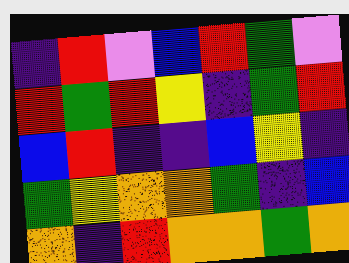[["indigo", "red", "violet", "blue", "red", "green", "violet"], ["red", "green", "red", "yellow", "indigo", "green", "red"], ["blue", "red", "indigo", "indigo", "blue", "yellow", "indigo"], ["green", "yellow", "orange", "orange", "green", "indigo", "blue"], ["orange", "indigo", "red", "orange", "orange", "green", "orange"]]